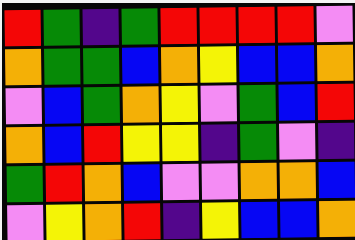[["red", "green", "indigo", "green", "red", "red", "red", "red", "violet"], ["orange", "green", "green", "blue", "orange", "yellow", "blue", "blue", "orange"], ["violet", "blue", "green", "orange", "yellow", "violet", "green", "blue", "red"], ["orange", "blue", "red", "yellow", "yellow", "indigo", "green", "violet", "indigo"], ["green", "red", "orange", "blue", "violet", "violet", "orange", "orange", "blue"], ["violet", "yellow", "orange", "red", "indigo", "yellow", "blue", "blue", "orange"]]